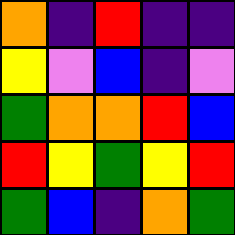[["orange", "indigo", "red", "indigo", "indigo"], ["yellow", "violet", "blue", "indigo", "violet"], ["green", "orange", "orange", "red", "blue"], ["red", "yellow", "green", "yellow", "red"], ["green", "blue", "indigo", "orange", "green"]]